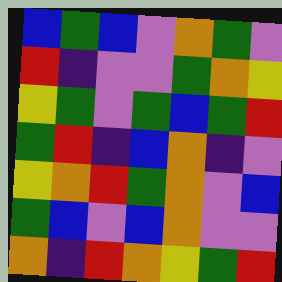[["blue", "green", "blue", "violet", "orange", "green", "violet"], ["red", "indigo", "violet", "violet", "green", "orange", "yellow"], ["yellow", "green", "violet", "green", "blue", "green", "red"], ["green", "red", "indigo", "blue", "orange", "indigo", "violet"], ["yellow", "orange", "red", "green", "orange", "violet", "blue"], ["green", "blue", "violet", "blue", "orange", "violet", "violet"], ["orange", "indigo", "red", "orange", "yellow", "green", "red"]]